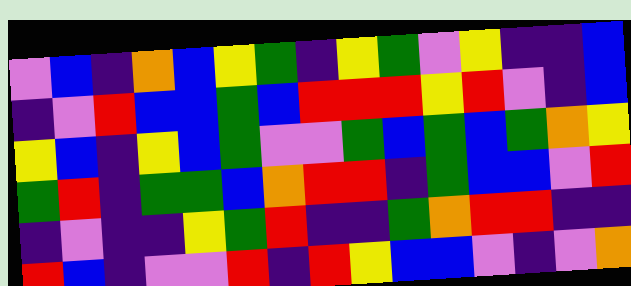[["violet", "blue", "indigo", "orange", "blue", "yellow", "green", "indigo", "yellow", "green", "violet", "yellow", "indigo", "indigo", "blue"], ["indigo", "violet", "red", "blue", "blue", "green", "blue", "red", "red", "red", "yellow", "red", "violet", "indigo", "blue"], ["yellow", "blue", "indigo", "yellow", "blue", "green", "violet", "violet", "green", "blue", "green", "blue", "green", "orange", "yellow"], ["green", "red", "indigo", "green", "green", "blue", "orange", "red", "red", "indigo", "green", "blue", "blue", "violet", "red"], ["indigo", "violet", "indigo", "indigo", "yellow", "green", "red", "indigo", "indigo", "green", "orange", "red", "red", "indigo", "indigo"], ["red", "blue", "indigo", "violet", "violet", "red", "indigo", "red", "yellow", "blue", "blue", "violet", "indigo", "violet", "orange"]]